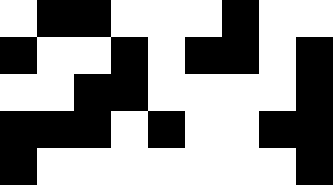[["white", "black", "black", "white", "white", "white", "black", "white", "white"], ["black", "white", "white", "black", "white", "black", "black", "white", "black"], ["white", "white", "black", "black", "white", "white", "white", "white", "black"], ["black", "black", "black", "white", "black", "white", "white", "black", "black"], ["black", "white", "white", "white", "white", "white", "white", "white", "black"]]